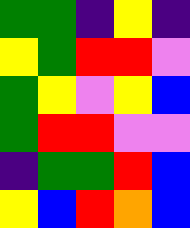[["green", "green", "indigo", "yellow", "indigo"], ["yellow", "green", "red", "red", "violet"], ["green", "yellow", "violet", "yellow", "blue"], ["green", "red", "red", "violet", "violet"], ["indigo", "green", "green", "red", "blue"], ["yellow", "blue", "red", "orange", "blue"]]